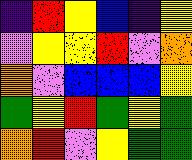[["indigo", "red", "yellow", "blue", "indigo", "yellow"], ["violet", "yellow", "yellow", "red", "violet", "orange"], ["orange", "violet", "blue", "blue", "blue", "yellow"], ["green", "yellow", "red", "green", "yellow", "green"], ["orange", "red", "violet", "yellow", "green", "green"]]